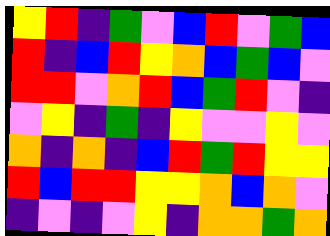[["yellow", "red", "indigo", "green", "violet", "blue", "red", "violet", "green", "blue"], ["red", "indigo", "blue", "red", "yellow", "orange", "blue", "green", "blue", "violet"], ["red", "red", "violet", "orange", "red", "blue", "green", "red", "violet", "indigo"], ["violet", "yellow", "indigo", "green", "indigo", "yellow", "violet", "violet", "yellow", "violet"], ["orange", "indigo", "orange", "indigo", "blue", "red", "green", "red", "yellow", "yellow"], ["red", "blue", "red", "red", "yellow", "yellow", "orange", "blue", "orange", "violet"], ["indigo", "violet", "indigo", "violet", "yellow", "indigo", "orange", "orange", "green", "orange"]]